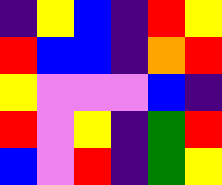[["indigo", "yellow", "blue", "indigo", "red", "yellow"], ["red", "blue", "blue", "indigo", "orange", "red"], ["yellow", "violet", "violet", "violet", "blue", "indigo"], ["red", "violet", "yellow", "indigo", "green", "red"], ["blue", "violet", "red", "indigo", "green", "yellow"]]